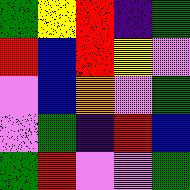[["green", "yellow", "red", "indigo", "green"], ["red", "blue", "red", "yellow", "violet"], ["violet", "blue", "orange", "violet", "green"], ["violet", "green", "indigo", "red", "blue"], ["green", "red", "violet", "violet", "green"]]